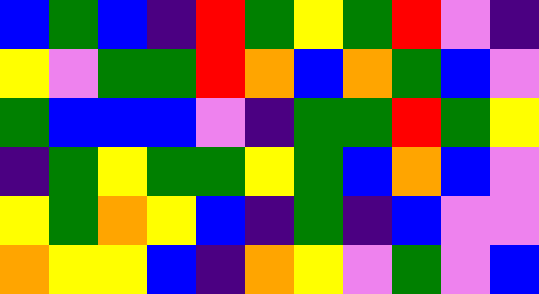[["blue", "green", "blue", "indigo", "red", "green", "yellow", "green", "red", "violet", "indigo"], ["yellow", "violet", "green", "green", "red", "orange", "blue", "orange", "green", "blue", "violet"], ["green", "blue", "blue", "blue", "violet", "indigo", "green", "green", "red", "green", "yellow"], ["indigo", "green", "yellow", "green", "green", "yellow", "green", "blue", "orange", "blue", "violet"], ["yellow", "green", "orange", "yellow", "blue", "indigo", "green", "indigo", "blue", "violet", "violet"], ["orange", "yellow", "yellow", "blue", "indigo", "orange", "yellow", "violet", "green", "violet", "blue"]]